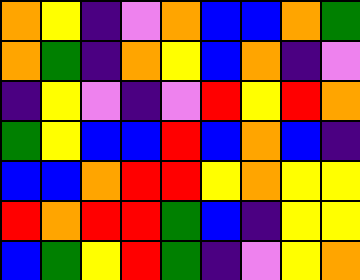[["orange", "yellow", "indigo", "violet", "orange", "blue", "blue", "orange", "green"], ["orange", "green", "indigo", "orange", "yellow", "blue", "orange", "indigo", "violet"], ["indigo", "yellow", "violet", "indigo", "violet", "red", "yellow", "red", "orange"], ["green", "yellow", "blue", "blue", "red", "blue", "orange", "blue", "indigo"], ["blue", "blue", "orange", "red", "red", "yellow", "orange", "yellow", "yellow"], ["red", "orange", "red", "red", "green", "blue", "indigo", "yellow", "yellow"], ["blue", "green", "yellow", "red", "green", "indigo", "violet", "yellow", "orange"]]